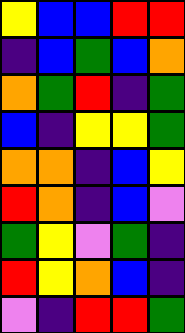[["yellow", "blue", "blue", "red", "red"], ["indigo", "blue", "green", "blue", "orange"], ["orange", "green", "red", "indigo", "green"], ["blue", "indigo", "yellow", "yellow", "green"], ["orange", "orange", "indigo", "blue", "yellow"], ["red", "orange", "indigo", "blue", "violet"], ["green", "yellow", "violet", "green", "indigo"], ["red", "yellow", "orange", "blue", "indigo"], ["violet", "indigo", "red", "red", "green"]]